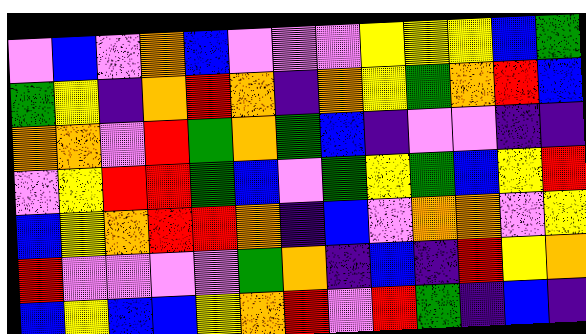[["violet", "blue", "violet", "orange", "blue", "violet", "violet", "violet", "yellow", "yellow", "yellow", "blue", "green"], ["green", "yellow", "indigo", "orange", "red", "orange", "indigo", "orange", "yellow", "green", "orange", "red", "blue"], ["orange", "orange", "violet", "red", "green", "orange", "green", "blue", "indigo", "violet", "violet", "indigo", "indigo"], ["violet", "yellow", "red", "red", "green", "blue", "violet", "green", "yellow", "green", "blue", "yellow", "red"], ["blue", "yellow", "orange", "red", "red", "orange", "indigo", "blue", "violet", "orange", "orange", "violet", "yellow"], ["red", "violet", "violet", "violet", "violet", "green", "orange", "indigo", "blue", "indigo", "red", "yellow", "orange"], ["blue", "yellow", "blue", "blue", "yellow", "orange", "red", "violet", "red", "green", "indigo", "blue", "indigo"]]